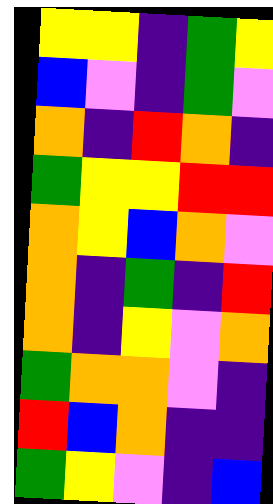[["yellow", "yellow", "indigo", "green", "yellow"], ["blue", "violet", "indigo", "green", "violet"], ["orange", "indigo", "red", "orange", "indigo"], ["green", "yellow", "yellow", "red", "red"], ["orange", "yellow", "blue", "orange", "violet"], ["orange", "indigo", "green", "indigo", "red"], ["orange", "indigo", "yellow", "violet", "orange"], ["green", "orange", "orange", "violet", "indigo"], ["red", "blue", "orange", "indigo", "indigo"], ["green", "yellow", "violet", "indigo", "blue"]]